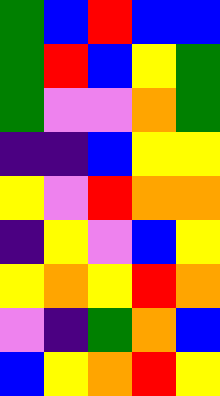[["green", "blue", "red", "blue", "blue"], ["green", "red", "blue", "yellow", "green"], ["green", "violet", "violet", "orange", "green"], ["indigo", "indigo", "blue", "yellow", "yellow"], ["yellow", "violet", "red", "orange", "orange"], ["indigo", "yellow", "violet", "blue", "yellow"], ["yellow", "orange", "yellow", "red", "orange"], ["violet", "indigo", "green", "orange", "blue"], ["blue", "yellow", "orange", "red", "yellow"]]